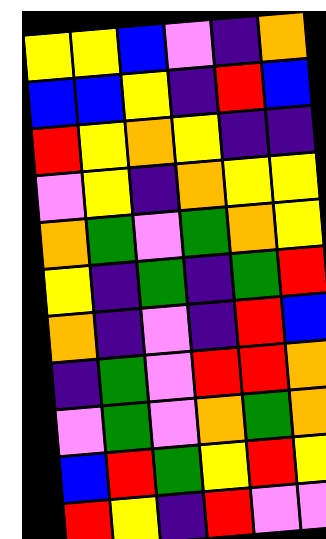[["yellow", "yellow", "blue", "violet", "indigo", "orange"], ["blue", "blue", "yellow", "indigo", "red", "blue"], ["red", "yellow", "orange", "yellow", "indigo", "indigo"], ["violet", "yellow", "indigo", "orange", "yellow", "yellow"], ["orange", "green", "violet", "green", "orange", "yellow"], ["yellow", "indigo", "green", "indigo", "green", "red"], ["orange", "indigo", "violet", "indigo", "red", "blue"], ["indigo", "green", "violet", "red", "red", "orange"], ["violet", "green", "violet", "orange", "green", "orange"], ["blue", "red", "green", "yellow", "red", "yellow"], ["red", "yellow", "indigo", "red", "violet", "violet"]]